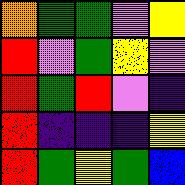[["orange", "green", "green", "violet", "yellow"], ["red", "violet", "green", "yellow", "violet"], ["red", "green", "red", "violet", "indigo"], ["red", "indigo", "indigo", "indigo", "yellow"], ["red", "green", "yellow", "green", "blue"]]